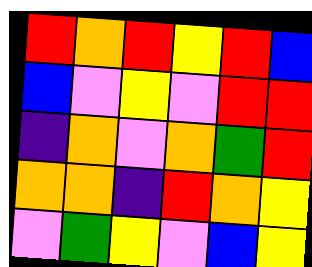[["red", "orange", "red", "yellow", "red", "blue"], ["blue", "violet", "yellow", "violet", "red", "red"], ["indigo", "orange", "violet", "orange", "green", "red"], ["orange", "orange", "indigo", "red", "orange", "yellow"], ["violet", "green", "yellow", "violet", "blue", "yellow"]]